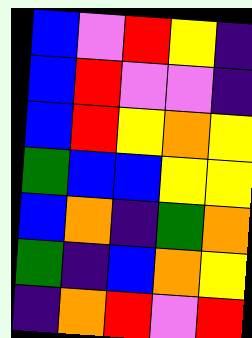[["blue", "violet", "red", "yellow", "indigo"], ["blue", "red", "violet", "violet", "indigo"], ["blue", "red", "yellow", "orange", "yellow"], ["green", "blue", "blue", "yellow", "yellow"], ["blue", "orange", "indigo", "green", "orange"], ["green", "indigo", "blue", "orange", "yellow"], ["indigo", "orange", "red", "violet", "red"]]